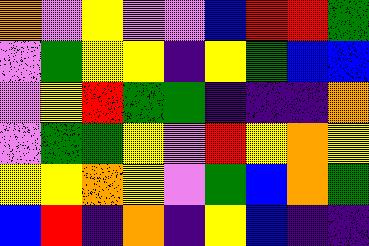[["orange", "violet", "yellow", "violet", "violet", "blue", "red", "red", "green"], ["violet", "green", "yellow", "yellow", "indigo", "yellow", "green", "blue", "blue"], ["violet", "yellow", "red", "green", "green", "indigo", "indigo", "indigo", "orange"], ["violet", "green", "green", "yellow", "violet", "red", "yellow", "orange", "yellow"], ["yellow", "yellow", "orange", "yellow", "violet", "green", "blue", "orange", "green"], ["blue", "red", "indigo", "orange", "indigo", "yellow", "blue", "indigo", "indigo"]]